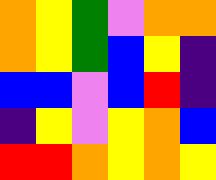[["orange", "yellow", "green", "violet", "orange", "orange"], ["orange", "yellow", "green", "blue", "yellow", "indigo"], ["blue", "blue", "violet", "blue", "red", "indigo"], ["indigo", "yellow", "violet", "yellow", "orange", "blue"], ["red", "red", "orange", "yellow", "orange", "yellow"]]